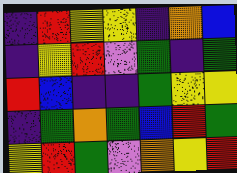[["indigo", "red", "yellow", "yellow", "indigo", "orange", "blue"], ["indigo", "yellow", "red", "violet", "green", "indigo", "green"], ["red", "blue", "indigo", "indigo", "green", "yellow", "yellow"], ["indigo", "green", "orange", "green", "blue", "red", "green"], ["yellow", "red", "green", "violet", "orange", "yellow", "red"]]